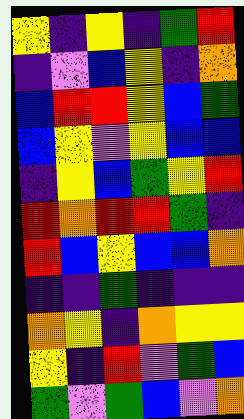[["yellow", "indigo", "yellow", "indigo", "green", "red"], ["indigo", "violet", "blue", "yellow", "indigo", "orange"], ["blue", "red", "red", "yellow", "blue", "green"], ["blue", "yellow", "violet", "yellow", "blue", "blue"], ["indigo", "yellow", "blue", "green", "yellow", "red"], ["red", "orange", "red", "red", "green", "indigo"], ["red", "blue", "yellow", "blue", "blue", "orange"], ["indigo", "indigo", "green", "indigo", "indigo", "indigo"], ["orange", "yellow", "indigo", "orange", "yellow", "yellow"], ["yellow", "indigo", "red", "violet", "green", "blue"], ["green", "violet", "green", "blue", "violet", "orange"]]